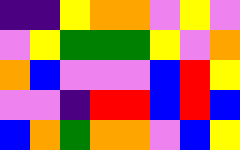[["indigo", "indigo", "yellow", "orange", "orange", "violet", "yellow", "violet"], ["violet", "yellow", "green", "green", "green", "yellow", "violet", "orange"], ["orange", "blue", "violet", "violet", "violet", "blue", "red", "yellow"], ["violet", "violet", "indigo", "red", "red", "blue", "red", "blue"], ["blue", "orange", "green", "orange", "orange", "violet", "blue", "yellow"]]